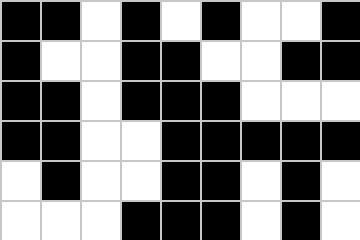[["black", "black", "white", "black", "white", "black", "white", "white", "black"], ["black", "white", "white", "black", "black", "white", "white", "black", "black"], ["black", "black", "white", "black", "black", "black", "white", "white", "white"], ["black", "black", "white", "white", "black", "black", "black", "black", "black"], ["white", "black", "white", "white", "black", "black", "white", "black", "white"], ["white", "white", "white", "black", "black", "black", "white", "black", "white"]]